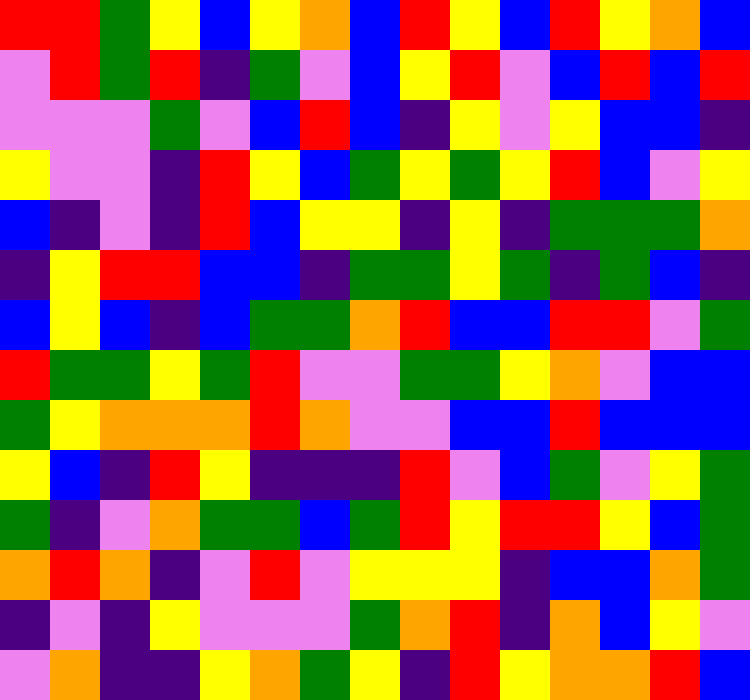[["red", "red", "green", "yellow", "blue", "yellow", "orange", "blue", "red", "yellow", "blue", "red", "yellow", "orange", "blue"], ["violet", "red", "green", "red", "indigo", "green", "violet", "blue", "yellow", "red", "violet", "blue", "red", "blue", "red"], ["violet", "violet", "violet", "green", "violet", "blue", "red", "blue", "indigo", "yellow", "violet", "yellow", "blue", "blue", "indigo"], ["yellow", "violet", "violet", "indigo", "red", "yellow", "blue", "green", "yellow", "green", "yellow", "red", "blue", "violet", "yellow"], ["blue", "indigo", "violet", "indigo", "red", "blue", "yellow", "yellow", "indigo", "yellow", "indigo", "green", "green", "green", "orange"], ["indigo", "yellow", "red", "red", "blue", "blue", "indigo", "green", "green", "yellow", "green", "indigo", "green", "blue", "indigo"], ["blue", "yellow", "blue", "indigo", "blue", "green", "green", "orange", "red", "blue", "blue", "red", "red", "violet", "green"], ["red", "green", "green", "yellow", "green", "red", "violet", "violet", "green", "green", "yellow", "orange", "violet", "blue", "blue"], ["green", "yellow", "orange", "orange", "orange", "red", "orange", "violet", "violet", "blue", "blue", "red", "blue", "blue", "blue"], ["yellow", "blue", "indigo", "red", "yellow", "indigo", "indigo", "indigo", "red", "violet", "blue", "green", "violet", "yellow", "green"], ["green", "indigo", "violet", "orange", "green", "green", "blue", "green", "red", "yellow", "red", "red", "yellow", "blue", "green"], ["orange", "red", "orange", "indigo", "violet", "red", "violet", "yellow", "yellow", "yellow", "indigo", "blue", "blue", "orange", "green"], ["indigo", "violet", "indigo", "yellow", "violet", "violet", "violet", "green", "orange", "red", "indigo", "orange", "blue", "yellow", "violet"], ["violet", "orange", "indigo", "indigo", "yellow", "orange", "green", "yellow", "indigo", "red", "yellow", "orange", "orange", "red", "blue"]]